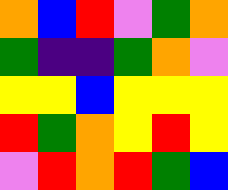[["orange", "blue", "red", "violet", "green", "orange"], ["green", "indigo", "indigo", "green", "orange", "violet"], ["yellow", "yellow", "blue", "yellow", "yellow", "yellow"], ["red", "green", "orange", "yellow", "red", "yellow"], ["violet", "red", "orange", "red", "green", "blue"]]